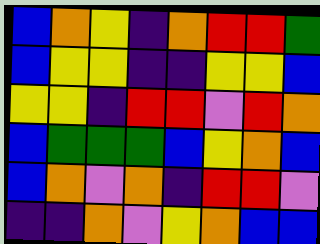[["blue", "orange", "yellow", "indigo", "orange", "red", "red", "green"], ["blue", "yellow", "yellow", "indigo", "indigo", "yellow", "yellow", "blue"], ["yellow", "yellow", "indigo", "red", "red", "violet", "red", "orange"], ["blue", "green", "green", "green", "blue", "yellow", "orange", "blue"], ["blue", "orange", "violet", "orange", "indigo", "red", "red", "violet"], ["indigo", "indigo", "orange", "violet", "yellow", "orange", "blue", "blue"]]